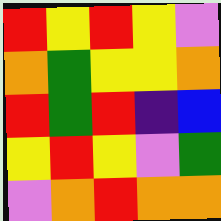[["red", "yellow", "red", "yellow", "violet"], ["orange", "green", "yellow", "yellow", "orange"], ["red", "green", "red", "indigo", "blue"], ["yellow", "red", "yellow", "violet", "green"], ["violet", "orange", "red", "orange", "orange"]]